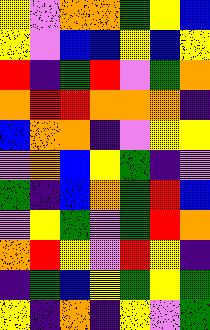[["yellow", "violet", "orange", "orange", "green", "yellow", "blue"], ["yellow", "violet", "blue", "blue", "yellow", "blue", "yellow"], ["red", "indigo", "green", "red", "violet", "green", "orange"], ["orange", "red", "red", "orange", "orange", "orange", "indigo"], ["blue", "orange", "orange", "indigo", "violet", "yellow", "yellow"], ["violet", "orange", "blue", "yellow", "green", "indigo", "violet"], ["green", "indigo", "blue", "orange", "green", "red", "blue"], ["violet", "yellow", "green", "violet", "green", "red", "orange"], ["orange", "red", "yellow", "violet", "red", "yellow", "indigo"], ["indigo", "green", "blue", "yellow", "green", "yellow", "green"], ["yellow", "indigo", "orange", "indigo", "yellow", "violet", "green"]]